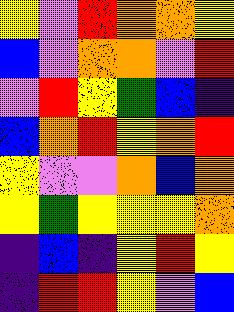[["yellow", "violet", "red", "orange", "orange", "yellow"], ["blue", "violet", "orange", "orange", "violet", "red"], ["violet", "red", "yellow", "green", "blue", "indigo"], ["blue", "orange", "red", "yellow", "orange", "red"], ["yellow", "violet", "violet", "orange", "blue", "orange"], ["yellow", "green", "yellow", "yellow", "yellow", "orange"], ["indigo", "blue", "indigo", "yellow", "red", "yellow"], ["indigo", "red", "red", "yellow", "violet", "blue"]]